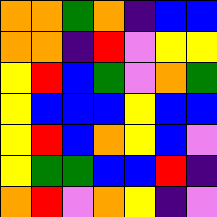[["orange", "orange", "green", "orange", "indigo", "blue", "blue"], ["orange", "orange", "indigo", "red", "violet", "yellow", "yellow"], ["yellow", "red", "blue", "green", "violet", "orange", "green"], ["yellow", "blue", "blue", "blue", "yellow", "blue", "blue"], ["yellow", "red", "blue", "orange", "yellow", "blue", "violet"], ["yellow", "green", "green", "blue", "blue", "red", "indigo"], ["orange", "red", "violet", "orange", "yellow", "indigo", "violet"]]